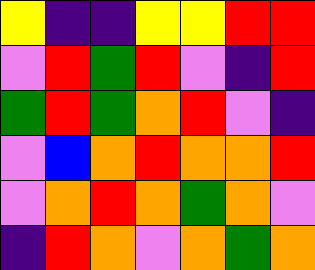[["yellow", "indigo", "indigo", "yellow", "yellow", "red", "red"], ["violet", "red", "green", "red", "violet", "indigo", "red"], ["green", "red", "green", "orange", "red", "violet", "indigo"], ["violet", "blue", "orange", "red", "orange", "orange", "red"], ["violet", "orange", "red", "orange", "green", "orange", "violet"], ["indigo", "red", "orange", "violet", "orange", "green", "orange"]]